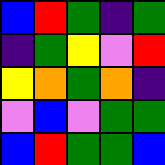[["blue", "red", "green", "indigo", "green"], ["indigo", "green", "yellow", "violet", "red"], ["yellow", "orange", "green", "orange", "indigo"], ["violet", "blue", "violet", "green", "green"], ["blue", "red", "green", "green", "blue"]]